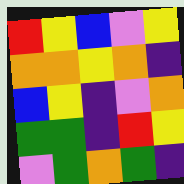[["red", "yellow", "blue", "violet", "yellow"], ["orange", "orange", "yellow", "orange", "indigo"], ["blue", "yellow", "indigo", "violet", "orange"], ["green", "green", "indigo", "red", "yellow"], ["violet", "green", "orange", "green", "indigo"]]